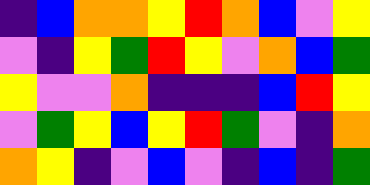[["indigo", "blue", "orange", "orange", "yellow", "red", "orange", "blue", "violet", "yellow"], ["violet", "indigo", "yellow", "green", "red", "yellow", "violet", "orange", "blue", "green"], ["yellow", "violet", "violet", "orange", "indigo", "indigo", "indigo", "blue", "red", "yellow"], ["violet", "green", "yellow", "blue", "yellow", "red", "green", "violet", "indigo", "orange"], ["orange", "yellow", "indigo", "violet", "blue", "violet", "indigo", "blue", "indigo", "green"]]